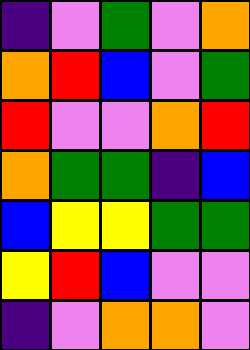[["indigo", "violet", "green", "violet", "orange"], ["orange", "red", "blue", "violet", "green"], ["red", "violet", "violet", "orange", "red"], ["orange", "green", "green", "indigo", "blue"], ["blue", "yellow", "yellow", "green", "green"], ["yellow", "red", "blue", "violet", "violet"], ["indigo", "violet", "orange", "orange", "violet"]]